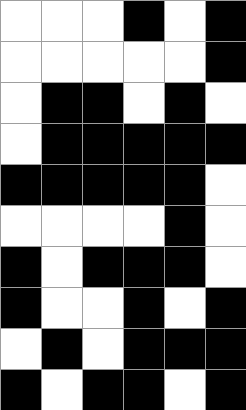[["white", "white", "white", "black", "white", "black"], ["white", "white", "white", "white", "white", "black"], ["white", "black", "black", "white", "black", "white"], ["white", "black", "black", "black", "black", "black"], ["black", "black", "black", "black", "black", "white"], ["white", "white", "white", "white", "black", "white"], ["black", "white", "black", "black", "black", "white"], ["black", "white", "white", "black", "white", "black"], ["white", "black", "white", "black", "black", "black"], ["black", "white", "black", "black", "white", "black"]]